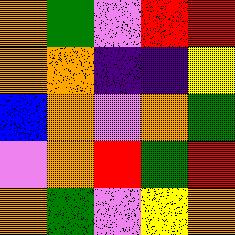[["orange", "green", "violet", "red", "red"], ["orange", "orange", "indigo", "indigo", "yellow"], ["blue", "orange", "violet", "orange", "green"], ["violet", "orange", "red", "green", "red"], ["orange", "green", "violet", "yellow", "orange"]]